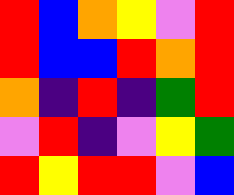[["red", "blue", "orange", "yellow", "violet", "red"], ["red", "blue", "blue", "red", "orange", "red"], ["orange", "indigo", "red", "indigo", "green", "red"], ["violet", "red", "indigo", "violet", "yellow", "green"], ["red", "yellow", "red", "red", "violet", "blue"]]